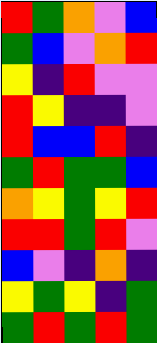[["red", "green", "orange", "violet", "blue"], ["green", "blue", "violet", "orange", "red"], ["yellow", "indigo", "red", "violet", "violet"], ["red", "yellow", "indigo", "indigo", "violet"], ["red", "blue", "blue", "red", "indigo"], ["green", "red", "green", "green", "blue"], ["orange", "yellow", "green", "yellow", "red"], ["red", "red", "green", "red", "violet"], ["blue", "violet", "indigo", "orange", "indigo"], ["yellow", "green", "yellow", "indigo", "green"], ["green", "red", "green", "red", "green"]]